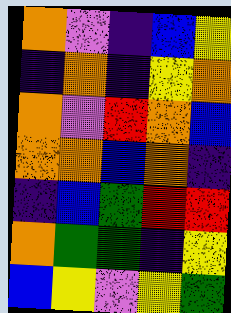[["orange", "violet", "indigo", "blue", "yellow"], ["indigo", "orange", "indigo", "yellow", "orange"], ["orange", "violet", "red", "orange", "blue"], ["orange", "orange", "blue", "orange", "indigo"], ["indigo", "blue", "green", "red", "red"], ["orange", "green", "green", "indigo", "yellow"], ["blue", "yellow", "violet", "yellow", "green"]]